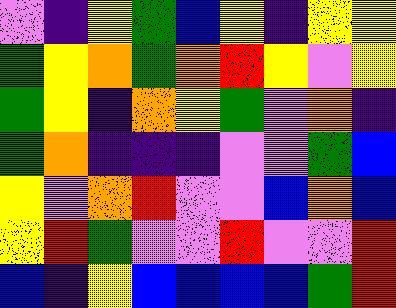[["violet", "indigo", "yellow", "green", "blue", "yellow", "indigo", "yellow", "yellow"], ["green", "yellow", "orange", "green", "orange", "red", "yellow", "violet", "yellow"], ["green", "yellow", "indigo", "orange", "yellow", "green", "violet", "orange", "indigo"], ["green", "orange", "indigo", "indigo", "indigo", "violet", "violet", "green", "blue"], ["yellow", "violet", "orange", "red", "violet", "violet", "blue", "orange", "blue"], ["yellow", "red", "green", "violet", "violet", "red", "violet", "violet", "red"], ["blue", "indigo", "yellow", "blue", "blue", "blue", "blue", "green", "red"]]